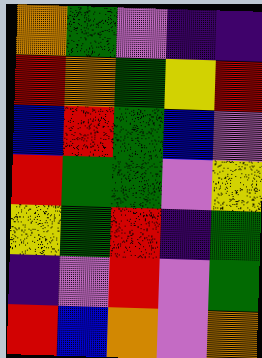[["orange", "green", "violet", "indigo", "indigo"], ["red", "orange", "green", "yellow", "red"], ["blue", "red", "green", "blue", "violet"], ["red", "green", "green", "violet", "yellow"], ["yellow", "green", "red", "indigo", "green"], ["indigo", "violet", "red", "violet", "green"], ["red", "blue", "orange", "violet", "orange"]]